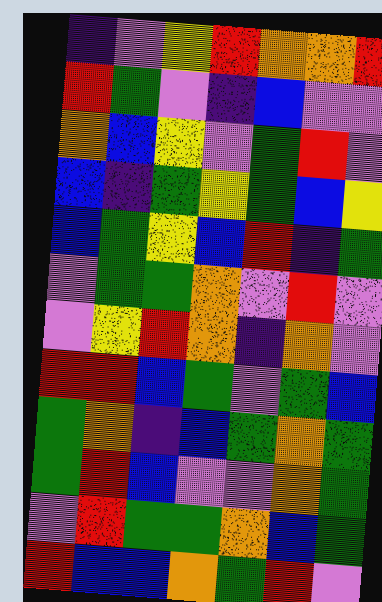[["indigo", "violet", "yellow", "red", "orange", "orange", "red"], ["red", "green", "violet", "indigo", "blue", "violet", "violet"], ["orange", "blue", "yellow", "violet", "green", "red", "violet"], ["blue", "indigo", "green", "yellow", "green", "blue", "yellow"], ["blue", "green", "yellow", "blue", "red", "indigo", "green"], ["violet", "green", "green", "orange", "violet", "red", "violet"], ["violet", "yellow", "red", "orange", "indigo", "orange", "violet"], ["red", "red", "blue", "green", "violet", "green", "blue"], ["green", "orange", "indigo", "blue", "green", "orange", "green"], ["green", "red", "blue", "violet", "violet", "orange", "green"], ["violet", "red", "green", "green", "orange", "blue", "green"], ["red", "blue", "blue", "orange", "green", "red", "violet"]]